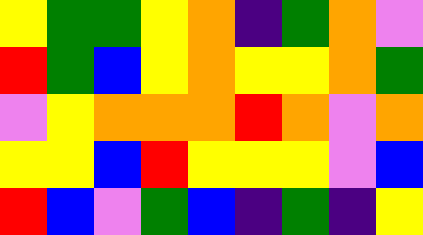[["yellow", "green", "green", "yellow", "orange", "indigo", "green", "orange", "violet"], ["red", "green", "blue", "yellow", "orange", "yellow", "yellow", "orange", "green"], ["violet", "yellow", "orange", "orange", "orange", "red", "orange", "violet", "orange"], ["yellow", "yellow", "blue", "red", "yellow", "yellow", "yellow", "violet", "blue"], ["red", "blue", "violet", "green", "blue", "indigo", "green", "indigo", "yellow"]]